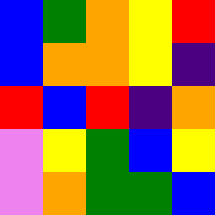[["blue", "green", "orange", "yellow", "red"], ["blue", "orange", "orange", "yellow", "indigo"], ["red", "blue", "red", "indigo", "orange"], ["violet", "yellow", "green", "blue", "yellow"], ["violet", "orange", "green", "green", "blue"]]